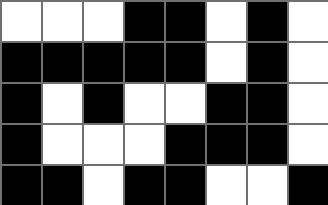[["white", "white", "white", "black", "black", "white", "black", "white"], ["black", "black", "black", "black", "black", "white", "black", "white"], ["black", "white", "black", "white", "white", "black", "black", "white"], ["black", "white", "white", "white", "black", "black", "black", "white"], ["black", "black", "white", "black", "black", "white", "white", "black"]]